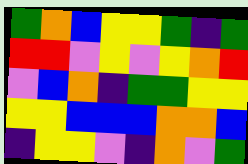[["green", "orange", "blue", "yellow", "yellow", "green", "indigo", "green"], ["red", "red", "violet", "yellow", "violet", "yellow", "orange", "red"], ["violet", "blue", "orange", "indigo", "green", "green", "yellow", "yellow"], ["yellow", "yellow", "blue", "blue", "blue", "orange", "orange", "blue"], ["indigo", "yellow", "yellow", "violet", "indigo", "orange", "violet", "green"]]